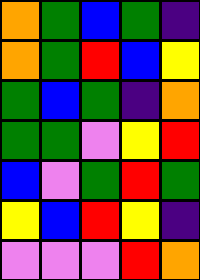[["orange", "green", "blue", "green", "indigo"], ["orange", "green", "red", "blue", "yellow"], ["green", "blue", "green", "indigo", "orange"], ["green", "green", "violet", "yellow", "red"], ["blue", "violet", "green", "red", "green"], ["yellow", "blue", "red", "yellow", "indigo"], ["violet", "violet", "violet", "red", "orange"]]